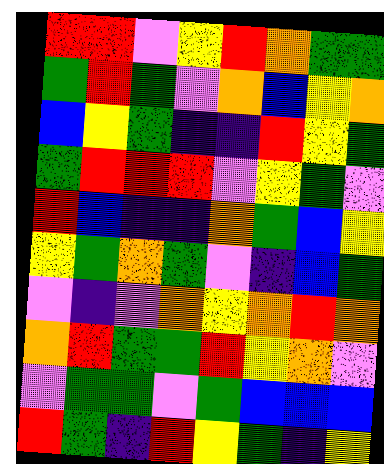[["red", "red", "violet", "yellow", "red", "orange", "green", "green"], ["green", "red", "green", "violet", "orange", "blue", "yellow", "orange"], ["blue", "yellow", "green", "indigo", "indigo", "red", "yellow", "green"], ["green", "red", "red", "red", "violet", "yellow", "green", "violet"], ["red", "blue", "indigo", "indigo", "orange", "green", "blue", "yellow"], ["yellow", "green", "orange", "green", "violet", "indigo", "blue", "green"], ["violet", "indigo", "violet", "orange", "yellow", "orange", "red", "orange"], ["orange", "red", "green", "green", "red", "yellow", "orange", "violet"], ["violet", "green", "green", "violet", "green", "blue", "blue", "blue"], ["red", "green", "indigo", "red", "yellow", "green", "indigo", "yellow"]]